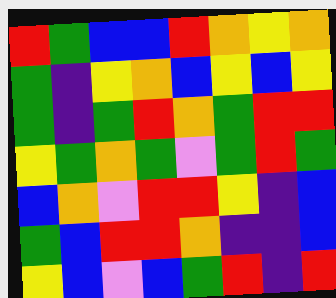[["red", "green", "blue", "blue", "red", "orange", "yellow", "orange"], ["green", "indigo", "yellow", "orange", "blue", "yellow", "blue", "yellow"], ["green", "indigo", "green", "red", "orange", "green", "red", "red"], ["yellow", "green", "orange", "green", "violet", "green", "red", "green"], ["blue", "orange", "violet", "red", "red", "yellow", "indigo", "blue"], ["green", "blue", "red", "red", "orange", "indigo", "indigo", "blue"], ["yellow", "blue", "violet", "blue", "green", "red", "indigo", "red"]]